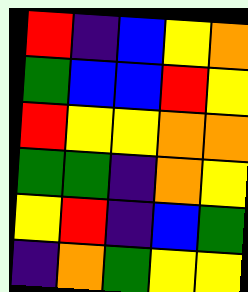[["red", "indigo", "blue", "yellow", "orange"], ["green", "blue", "blue", "red", "yellow"], ["red", "yellow", "yellow", "orange", "orange"], ["green", "green", "indigo", "orange", "yellow"], ["yellow", "red", "indigo", "blue", "green"], ["indigo", "orange", "green", "yellow", "yellow"]]